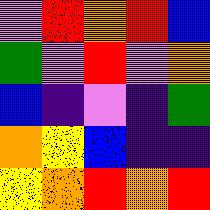[["violet", "red", "orange", "red", "blue"], ["green", "violet", "red", "violet", "orange"], ["blue", "indigo", "violet", "indigo", "green"], ["orange", "yellow", "blue", "indigo", "indigo"], ["yellow", "orange", "red", "orange", "red"]]